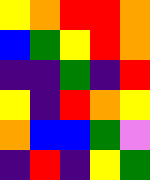[["yellow", "orange", "red", "red", "orange"], ["blue", "green", "yellow", "red", "orange"], ["indigo", "indigo", "green", "indigo", "red"], ["yellow", "indigo", "red", "orange", "yellow"], ["orange", "blue", "blue", "green", "violet"], ["indigo", "red", "indigo", "yellow", "green"]]